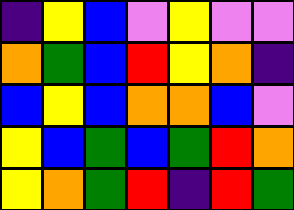[["indigo", "yellow", "blue", "violet", "yellow", "violet", "violet"], ["orange", "green", "blue", "red", "yellow", "orange", "indigo"], ["blue", "yellow", "blue", "orange", "orange", "blue", "violet"], ["yellow", "blue", "green", "blue", "green", "red", "orange"], ["yellow", "orange", "green", "red", "indigo", "red", "green"]]